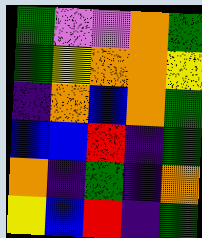[["green", "violet", "violet", "orange", "green"], ["green", "yellow", "orange", "orange", "yellow"], ["indigo", "orange", "blue", "orange", "green"], ["blue", "blue", "red", "indigo", "green"], ["orange", "indigo", "green", "indigo", "orange"], ["yellow", "blue", "red", "indigo", "green"]]